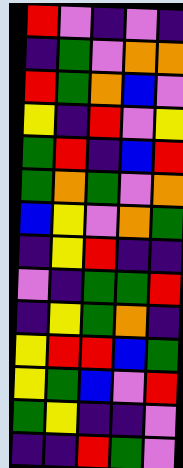[["red", "violet", "indigo", "violet", "indigo"], ["indigo", "green", "violet", "orange", "orange"], ["red", "green", "orange", "blue", "violet"], ["yellow", "indigo", "red", "violet", "yellow"], ["green", "red", "indigo", "blue", "red"], ["green", "orange", "green", "violet", "orange"], ["blue", "yellow", "violet", "orange", "green"], ["indigo", "yellow", "red", "indigo", "indigo"], ["violet", "indigo", "green", "green", "red"], ["indigo", "yellow", "green", "orange", "indigo"], ["yellow", "red", "red", "blue", "green"], ["yellow", "green", "blue", "violet", "red"], ["green", "yellow", "indigo", "indigo", "violet"], ["indigo", "indigo", "red", "green", "violet"]]